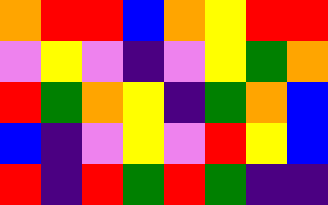[["orange", "red", "red", "blue", "orange", "yellow", "red", "red"], ["violet", "yellow", "violet", "indigo", "violet", "yellow", "green", "orange"], ["red", "green", "orange", "yellow", "indigo", "green", "orange", "blue"], ["blue", "indigo", "violet", "yellow", "violet", "red", "yellow", "blue"], ["red", "indigo", "red", "green", "red", "green", "indigo", "indigo"]]